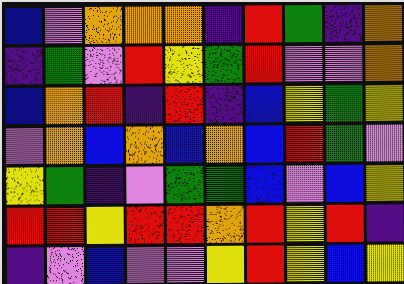[["blue", "violet", "orange", "orange", "orange", "indigo", "red", "green", "indigo", "orange"], ["indigo", "green", "violet", "red", "yellow", "green", "red", "violet", "violet", "orange"], ["blue", "orange", "red", "indigo", "red", "indigo", "blue", "yellow", "green", "yellow"], ["violet", "orange", "blue", "orange", "blue", "orange", "blue", "red", "green", "violet"], ["yellow", "green", "indigo", "violet", "green", "green", "blue", "violet", "blue", "yellow"], ["red", "red", "yellow", "red", "red", "orange", "red", "yellow", "red", "indigo"], ["indigo", "violet", "blue", "violet", "violet", "yellow", "red", "yellow", "blue", "yellow"]]